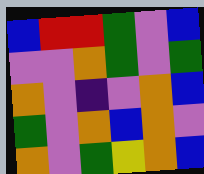[["blue", "red", "red", "green", "violet", "blue"], ["violet", "violet", "orange", "green", "violet", "green"], ["orange", "violet", "indigo", "violet", "orange", "blue"], ["green", "violet", "orange", "blue", "orange", "violet"], ["orange", "violet", "green", "yellow", "orange", "blue"]]